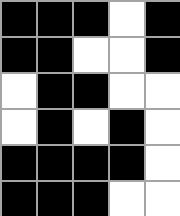[["black", "black", "black", "white", "black"], ["black", "black", "white", "white", "black"], ["white", "black", "black", "white", "white"], ["white", "black", "white", "black", "white"], ["black", "black", "black", "black", "white"], ["black", "black", "black", "white", "white"]]